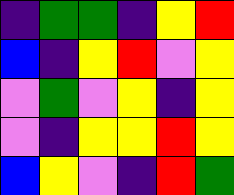[["indigo", "green", "green", "indigo", "yellow", "red"], ["blue", "indigo", "yellow", "red", "violet", "yellow"], ["violet", "green", "violet", "yellow", "indigo", "yellow"], ["violet", "indigo", "yellow", "yellow", "red", "yellow"], ["blue", "yellow", "violet", "indigo", "red", "green"]]